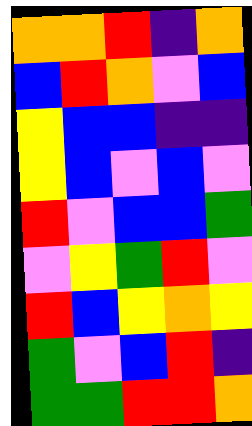[["orange", "orange", "red", "indigo", "orange"], ["blue", "red", "orange", "violet", "blue"], ["yellow", "blue", "blue", "indigo", "indigo"], ["yellow", "blue", "violet", "blue", "violet"], ["red", "violet", "blue", "blue", "green"], ["violet", "yellow", "green", "red", "violet"], ["red", "blue", "yellow", "orange", "yellow"], ["green", "violet", "blue", "red", "indigo"], ["green", "green", "red", "red", "orange"]]